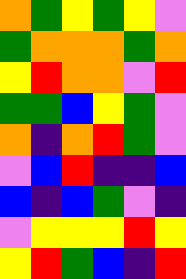[["orange", "green", "yellow", "green", "yellow", "violet"], ["green", "orange", "orange", "orange", "green", "orange"], ["yellow", "red", "orange", "orange", "violet", "red"], ["green", "green", "blue", "yellow", "green", "violet"], ["orange", "indigo", "orange", "red", "green", "violet"], ["violet", "blue", "red", "indigo", "indigo", "blue"], ["blue", "indigo", "blue", "green", "violet", "indigo"], ["violet", "yellow", "yellow", "yellow", "red", "yellow"], ["yellow", "red", "green", "blue", "indigo", "red"]]